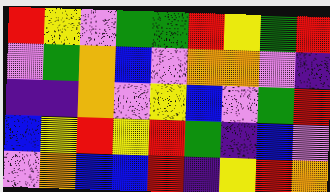[["red", "yellow", "violet", "green", "green", "red", "yellow", "green", "red"], ["violet", "green", "orange", "blue", "violet", "orange", "orange", "violet", "indigo"], ["indigo", "indigo", "orange", "violet", "yellow", "blue", "violet", "green", "red"], ["blue", "yellow", "red", "yellow", "red", "green", "indigo", "blue", "violet"], ["violet", "orange", "blue", "blue", "red", "indigo", "yellow", "red", "orange"]]